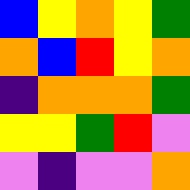[["blue", "yellow", "orange", "yellow", "green"], ["orange", "blue", "red", "yellow", "orange"], ["indigo", "orange", "orange", "orange", "green"], ["yellow", "yellow", "green", "red", "violet"], ["violet", "indigo", "violet", "violet", "orange"]]